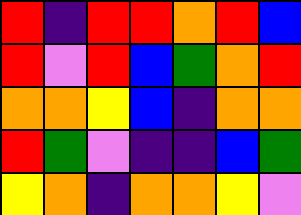[["red", "indigo", "red", "red", "orange", "red", "blue"], ["red", "violet", "red", "blue", "green", "orange", "red"], ["orange", "orange", "yellow", "blue", "indigo", "orange", "orange"], ["red", "green", "violet", "indigo", "indigo", "blue", "green"], ["yellow", "orange", "indigo", "orange", "orange", "yellow", "violet"]]